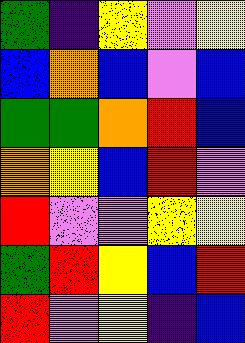[["green", "indigo", "yellow", "violet", "yellow"], ["blue", "orange", "blue", "violet", "blue"], ["green", "green", "orange", "red", "blue"], ["orange", "yellow", "blue", "red", "violet"], ["red", "violet", "violet", "yellow", "yellow"], ["green", "red", "yellow", "blue", "red"], ["red", "violet", "yellow", "indigo", "blue"]]